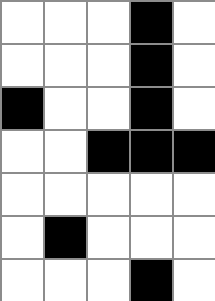[["white", "white", "white", "black", "white"], ["white", "white", "white", "black", "white"], ["black", "white", "white", "black", "white"], ["white", "white", "black", "black", "black"], ["white", "white", "white", "white", "white"], ["white", "black", "white", "white", "white"], ["white", "white", "white", "black", "white"]]